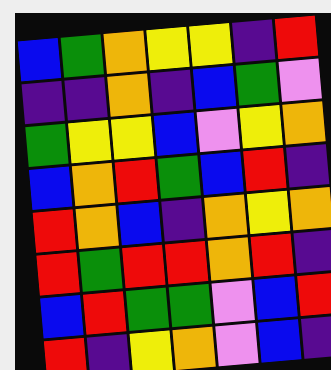[["blue", "green", "orange", "yellow", "yellow", "indigo", "red"], ["indigo", "indigo", "orange", "indigo", "blue", "green", "violet"], ["green", "yellow", "yellow", "blue", "violet", "yellow", "orange"], ["blue", "orange", "red", "green", "blue", "red", "indigo"], ["red", "orange", "blue", "indigo", "orange", "yellow", "orange"], ["red", "green", "red", "red", "orange", "red", "indigo"], ["blue", "red", "green", "green", "violet", "blue", "red"], ["red", "indigo", "yellow", "orange", "violet", "blue", "indigo"]]